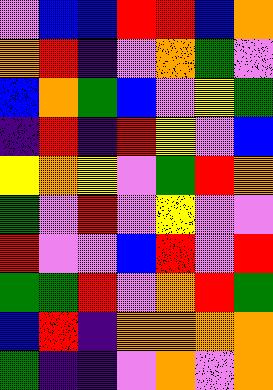[["violet", "blue", "blue", "red", "red", "blue", "orange"], ["orange", "red", "indigo", "violet", "orange", "green", "violet"], ["blue", "orange", "green", "blue", "violet", "yellow", "green"], ["indigo", "red", "indigo", "red", "yellow", "violet", "blue"], ["yellow", "orange", "yellow", "violet", "green", "red", "orange"], ["green", "violet", "red", "violet", "yellow", "violet", "violet"], ["red", "violet", "violet", "blue", "red", "violet", "red"], ["green", "green", "red", "violet", "orange", "red", "green"], ["blue", "red", "indigo", "orange", "orange", "orange", "orange"], ["green", "indigo", "indigo", "violet", "orange", "violet", "orange"]]